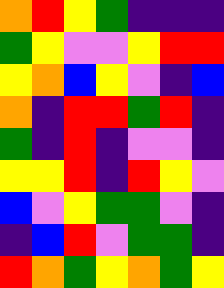[["orange", "red", "yellow", "green", "indigo", "indigo", "indigo"], ["green", "yellow", "violet", "violet", "yellow", "red", "red"], ["yellow", "orange", "blue", "yellow", "violet", "indigo", "blue"], ["orange", "indigo", "red", "red", "green", "red", "indigo"], ["green", "indigo", "red", "indigo", "violet", "violet", "indigo"], ["yellow", "yellow", "red", "indigo", "red", "yellow", "violet"], ["blue", "violet", "yellow", "green", "green", "violet", "indigo"], ["indigo", "blue", "red", "violet", "green", "green", "indigo"], ["red", "orange", "green", "yellow", "orange", "green", "yellow"]]